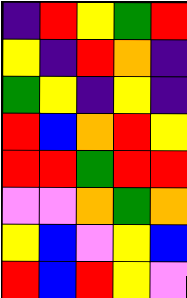[["indigo", "red", "yellow", "green", "red"], ["yellow", "indigo", "red", "orange", "indigo"], ["green", "yellow", "indigo", "yellow", "indigo"], ["red", "blue", "orange", "red", "yellow"], ["red", "red", "green", "red", "red"], ["violet", "violet", "orange", "green", "orange"], ["yellow", "blue", "violet", "yellow", "blue"], ["red", "blue", "red", "yellow", "violet"]]